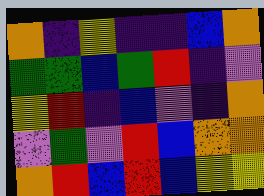[["orange", "indigo", "yellow", "indigo", "indigo", "blue", "orange"], ["green", "green", "blue", "green", "red", "indigo", "violet"], ["yellow", "red", "indigo", "blue", "violet", "indigo", "orange"], ["violet", "green", "violet", "red", "blue", "orange", "orange"], ["orange", "red", "blue", "red", "blue", "yellow", "yellow"]]